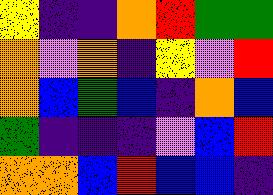[["yellow", "indigo", "indigo", "orange", "red", "green", "green"], ["orange", "violet", "orange", "indigo", "yellow", "violet", "red"], ["orange", "blue", "green", "blue", "indigo", "orange", "blue"], ["green", "indigo", "indigo", "indigo", "violet", "blue", "red"], ["orange", "orange", "blue", "red", "blue", "blue", "indigo"]]